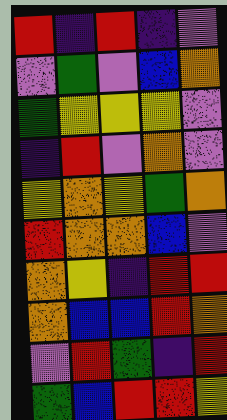[["red", "indigo", "red", "indigo", "violet"], ["violet", "green", "violet", "blue", "orange"], ["green", "yellow", "yellow", "yellow", "violet"], ["indigo", "red", "violet", "orange", "violet"], ["yellow", "orange", "yellow", "green", "orange"], ["red", "orange", "orange", "blue", "violet"], ["orange", "yellow", "indigo", "red", "red"], ["orange", "blue", "blue", "red", "orange"], ["violet", "red", "green", "indigo", "red"], ["green", "blue", "red", "red", "yellow"]]